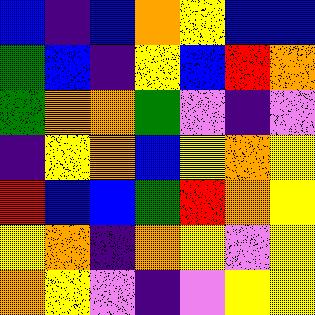[["blue", "indigo", "blue", "orange", "yellow", "blue", "blue"], ["green", "blue", "indigo", "yellow", "blue", "red", "orange"], ["green", "orange", "orange", "green", "violet", "indigo", "violet"], ["indigo", "yellow", "orange", "blue", "yellow", "orange", "yellow"], ["red", "blue", "blue", "green", "red", "orange", "yellow"], ["yellow", "orange", "indigo", "orange", "yellow", "violet", "yellow"], ["orange", "yellow", "violet", "indigo", "violet", "yellow", "yellow"]]